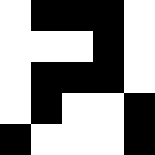[["white", "black", "black", "black", "white"], ["white", "white", "white", "black", "white"], ["white", "black", "black", "black", "white"], ["white", "black", "white", "white", "black"], ["black", "white", "white", "white", "black"]]